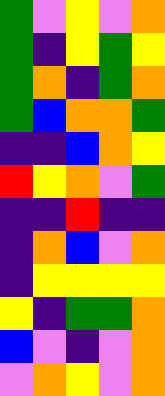[["green", "violet", "yellow", "violet", "orange"], ["green", "indigo", "yellow", "green", "yellow"], ["green", "orange", "indigo", "green", "orange"], ["green", "blue", "orange", "orange", "green"], ["indigo", "indigo", "blue", "orange", "yellow"], ["red", "yellow", "orange", "violet", "green"], ["indigo", "indigo", "red", "indigo", "indigo"], ["indigo", "orange", "blue", "violet", "orange"], ["indigo", "yellow", "yellow", "yellow", "yellow"], ["yellow", "indigo", "green", "green", "orange"], ["blue", "violet", "indigo", "violet", "orange"], ["violet", "orange", "yellow", "violet", "orange"]]